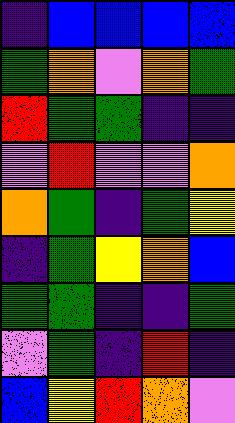[["indigo", "blue", "blue", "blue", "blue"], ["green", "orange", "violet", "orange", "green"], ["red", "green", "green", "indigo", "indigo"], ["violet", "red", "violet", "violet", "orange"], ["orange", "green", "indigo", "green", "yellow"], ["indigo", "green", "yellow", "orange", "blue"], ["green", "green", "indigo", "indigo", "green"], ["violet", "green", "indigo", "red", "indigo"], ["blue", "yellow", "red", "orange", "violet"]]